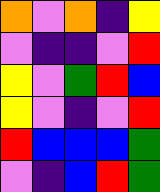[["orange", "violet", "orange", "indigo", "yellow"], ["violet", "indigo", "indigo", "violet", "red"], ["yellow", "violet", "green", "red", "blue"], ["yellow", "violet", "indigo", "violet", "red"], ["red", "blue", "blue", "blue", "green"], ["violet", "indigo", "blue", "red", "green"]]